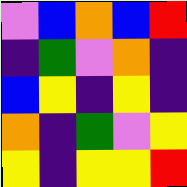[["violet", "blue", "orange", "blue", "red"], ["indigo", "green", "violet", "orange", "indigo"], ["blue", "yellow", "indigo", "yellow", "indigo"], ["orange", "indigo", "green", "violet", "yellow"], ["yellow", "indigo", "yellow", "yellow", "red"]]